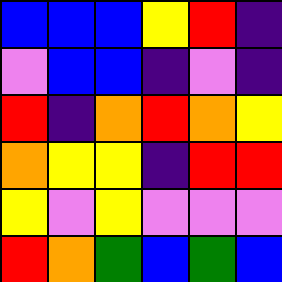[["blue", "blue", "blue", "yellow", "red", "indigo"], ["violet", "blue", "blue", "indigo", "violet", "indigo"], ["red", "indigo", "orange", "red", "orange", "yellow"], ["orange", "yellow", "yellow", "indigo", "red", "red"], ["yellow", "violet", "yellow", "violet", "violet", "violet"], ["red", "orange", "green", "blue", "green", "blue"]]